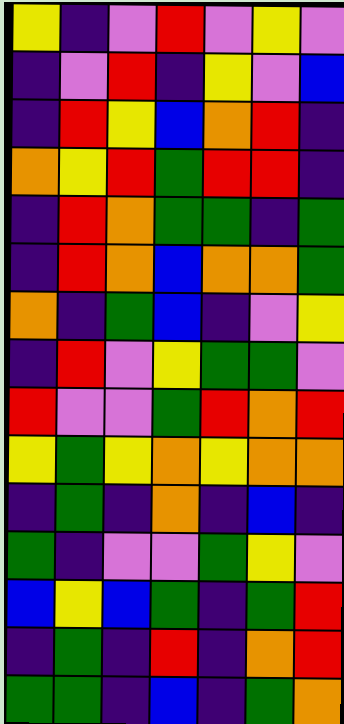[["yellow", "indigo", "violet", "red", "violet", "yellow", "violet"], ["indigo", "violet", "red", "indigo", "yellow", "violet", "blue"], ["indigo", "red", "yellow", "blue", "orange", "red", "indigo"], ["orange", "yellow", "red", "green", "red", "red", "indigo"], ["indigo", "red", "orange", "green", "green", "indigo", "green"], ["indigo", "red", "orange", "blue", "orange", "orange", "green"], ["orange", "indigo", "green", "blue", "indigo", "violet", "yellow"], ["indigo", "red", "violet", "yellow", "green", "green", "violet"], ["red", "violet", "violet", "green", "red", "orange", "red"], ["yellow", "green", "yellow", "orange", "yellow", "orange", "orange"], ["indigo", "green", "indigo", "orange", "indigo", "blue", "indigo"], ["green", "indigo", "violet", "violet", "green", "yellow", "violet"], ["blue", "yellow", "blue", "green", "indigo", "green", "red"], ["indigo", "green", "indigo", "red", "indigo", "orange", "red"], ["green", "green", "indigo", "blue", "indigo", "green", "orange"]]